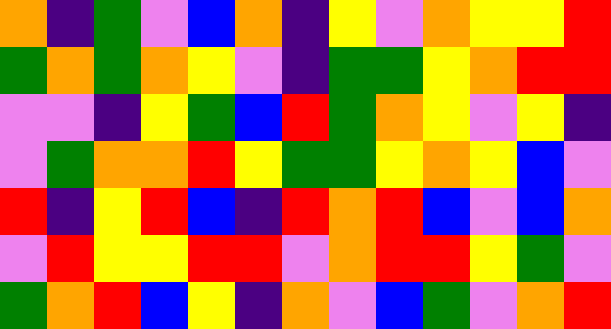[["orange", "indigo", "green", "violet", "blue", "orange", "indigo", "yellow", "violet", "orange", "yellow", "yellow", "red"], ["green", "orange", "green", "orange", "yellow", "violet", "indigo", "green", "green", "yellow", "orange", "red", "red"], ["violet", "violet", "indigo", "yellow", "green", "blue", "red", "green", "orange", "yellow", "violet", "yellow", "indigo"], ["violet", "green", "orange", "orange", "red", "yellow", "green", "green", "yellow", "orange", "yellow", "blue", "violet"], ["red", "indigo", "yellow", "red", "blue", "indigo", "red", "orange", "red", "blue", "violet", "blue", "orange"], ["violet", "red", "yellow", "yellow", "red", "red", "violet", "orange", "red", "red", "yellow", "green", "violet"], ["green", "orange", "red", "blue", "yellow", "indigo", "orange", "violet", "blue", "green", "violet", "orange", "red"]]